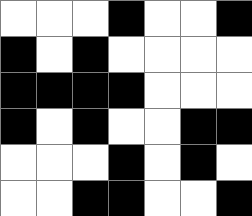[["white", "white", "white", "black", "white", "white", "black"], ["black", "white", "black", "white", "white", "white", "white"], ["black", "black", "black", "black", "white", "white", "white"], ["black", "white", "black", "white", "white", "black", "black"], ["white", "white", "white", "black", "white", "black", "white"], ["white", "white", "black", "black", "white", "white", "black"]]